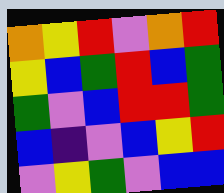[["orange", "yellow", "red", "violet", "orange", "red"], ["yellow", "blue", "green", "red", "blue", "green"], ["green", "violet", "blue", "red", "red", "green"], ["blue", "indigo", "violet", "blue", "yellow", "red"], ["violet", "yellow", "green", "violet", "blue", "blue"]]